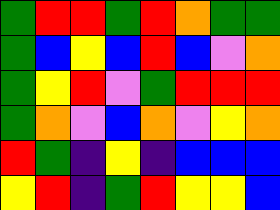[["green", "red", "red", "green", "red", "orange", "green", "green"], ["green", "blue", "yellow", "blue", "red", "blue", "violet", "orange"], ["green", "yellow", "red", "violet", "green", "red", "red", "red"], ["green", "orange", "violet", "blue", "orange", "violet", "yellow", "orange"], ["red", "green", "indigo", "yellow", "indigo", "blue", "blue", "blue"], ["yellow", "red", "indigo", "green", "red", "yellow", "yellow", "blue"]]